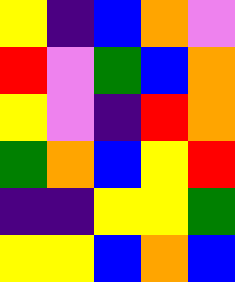[["yellow", "indigo", "blue", "orange", "violet"], ["red", "violet", "green", "blue", "orange"], ["yellow", "violet", "indigo", "red", "orange"], ["green", "orange", "blue", "yellow", "red"], ["indigo", "indigo", "yellow", "yellow", "green"], ["yellow", "yellow", "blue", "orange", "blue"]]